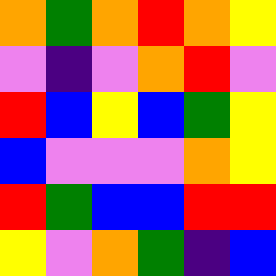[["orange", "green", "orange", "red", "orange", "yellow"], ["violet", "indigo", "violet", "orange", "red", "violet"], ["red", "blue", "yellow", "blue", "green", "yellow"], ["blue", "violet", "violet", "violet", "orange", "yellow"], ["red", "green", "blue", "blue", "red", "red"], ["yellow", "violet", "orange", "green", "indigo", "blue"]]